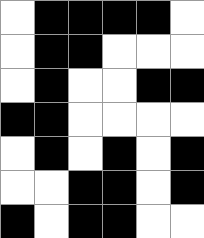[["white", "black", "black", "black", "black", "white"], ["white", "black", "black", "white", "white", "white"], ["white", "black", "white", "white", "black", "black"], ["black", "black", "white", "white", "white", "white"], ["white", "black", "white", "black", "white", "black"], ["white", "white", "black", "black", "white", "black"], ["black", "white", "black", "black", "white", "white"]]